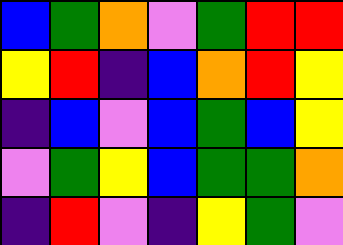[["blue", "green", "orange", "violet", "green", "red", "red"], ["yellow", "red", "indigo", "blue", "orange", "red", "yellow"], ["indigo", "blue", "violet", "blue", "green", "blue", "yellow"], ["violet", "green", "yellow", "blue", "green", "green", "orange"], ["indigo", "red", "violet", "indigo", "yellow", "green", "violet"]]